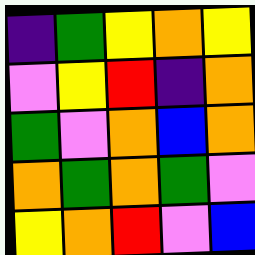[["indigo", "green", "yellow", "orange", "yellow"], ["violet", "yellow", "red", "indigo", "orange"], ["green", "violet", "orange", "blue", "orange"], ["orange", "green", "orange", "green", "violet"], ["yellow", "orange", "red", "violet", "blue"]]